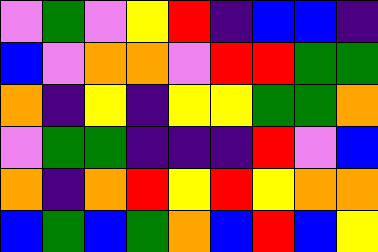[["violet", "green", "violet", "yellow", "red", "indigo", "blue", "blue", "indigo"], ["blue", "violet", "orange", "orange", "violet", "red", "red", "green", "green"], ["orange", "indigo", "yellow", "indigo", "yellow", "yellow", "green", "green", "orange"], ["violet", "green", "green", "indigo", "indigo", "indigo", "red", "violet", "blue"], ["orange", "indigo", "orange", "red", "yellow", "red", "yellow", "orange", "orange"], ["blue", "green", "blue", "green", "orange", "blue", "red", "blue", "yellow"]]